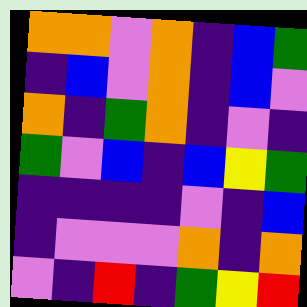[["orange", "orange", "violet", "orange", "indigo", "blue", "green"], ["indigo", "blue", "violet", "orange", "indigo", "blue", "violet"], ["orange", "indigo", "green", "orange", "indigo", "violet", "indigo"], ["green", "violet", "blue", "indigo", "blue", "yellow", "green"], ["indigo", "indigo", "indigo", "indigo", "violet", "indigo", "blue"], ["indigo", "violet", "violet", "violet", "orange", "indigo", "orange"], ["violet", "indigo", "red", "indigo", "green", "yellow", "red"]]